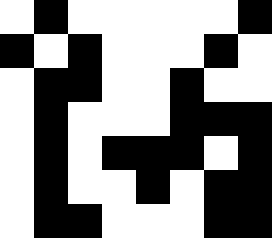[["white", "black", "white", "white", "white", "white", "white", "black"], ["black", "white", "black", "white", "white", "white", "black", "white"], ["white", "black", "black", "white", "white", "black", "white", "white"], ["white", "black", "white", "white", "white", "black", "black", "black"], ["white", "black", "white", "black", "black", "black", "white", "black"], ["white", "black", "white", "white", "black", "white", "black", "black"], ["white", "black", "black", "white", "white", "white", "black", "black"]]